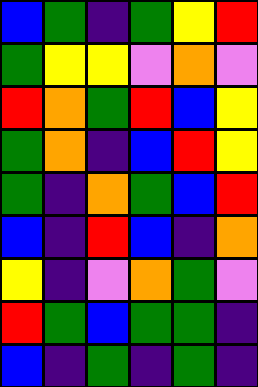[["blue", "green", "indigo", "green", "yellow", "red"], ["green", "yellow", "yellow", "violet", "orange", "violet"], ["red", "orange", "green", "red", "blue", "yellow"], ["green", "orange", "indigo", "blue", "red", "yellow"], ["green", "indigo", "orange", "green", "blue", "red"], ["blue", "indigo", "red", "blue", "indigo", "orange"], ["yellow", "indigo", "violet", "orange", "green", "violet"], ["red", "green", "blue", "green", "green", "indigo"], ["blue", "indigo", "green", "indigo", "green", "indigo"]]